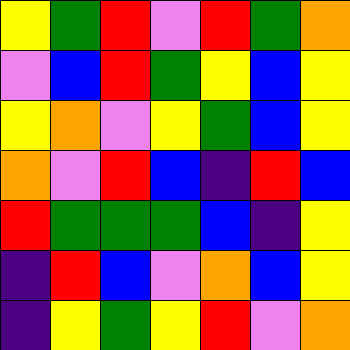[["yellow", "green", "red", "violet", "red", "green", "orange"], ["violet", "blue", "red", "green", "yellow", "blue", "yellow"], ["yellow", "orange", "violet", "yellow", "green", "blue", "yellow"], ["orange", "violet", "red", "blue", "indigo", "red", "blue"], ["red", "green", "green", "green", "blue", "indigo", "yellow"], ["indigo", "red", "blue", "violet", "orange", "blue", "yellow"], ["indigo", "yellow", "green", "yellow", "red", "violet", "orange"]]